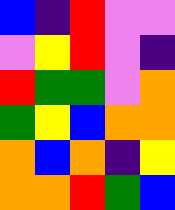[["blue", "indigo", "red", "violet", "violet"], ["violet", "yellow", "red", "violet", "indigo"], ["red", "green", "green", "violet", "orange"], ["green", "yellow", "blue", "orange", "orange"], ["orange", "blue", "orange", "indigo", "yellow"], ["orange", "orange", "red", "green", "blue"]]